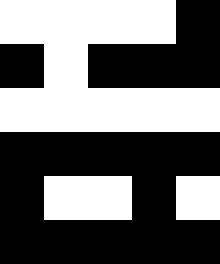[["white", "white", "white", "white", "black"], ["black", "white", "black", "black", "black"], ["white", "white", "white", "white", "white"], ["black", "black", "black", "black", "black"], ["black", "white", "white", "black", "white"], ["black", "black", "black", "black", "black"]]